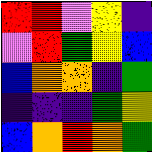[["red", "red", "violet", "yellow", "indigo"], ["violet", "red", "green", "yellow", "blue"], ["blue", "orange", "orange", "indigo", "green"], ["indigo", "indigo", "indigo", "green", "yellow"], ["blue", "orange", "red", "orange", "green"]]